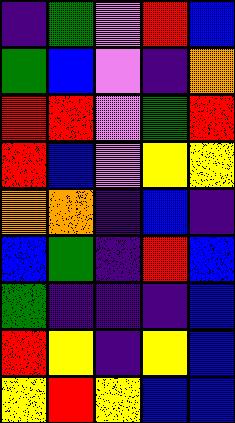[["indigo", "green", "violet", "red", "blue"], ["green", "blue", "violet", "indigo", "orange"], ["red", "red", "violet", "green", "red"], ["red", "blue", "violet", "yellow", "yellow"], ["orange", "orange", "indigo", "blue", "indigo"], ["blue", "green", "indigo", "red", "blue"], ["green", "indigo", "indigo", "indigo", "blue"], ["red", "yellow", "indigo", "yellow", "blue"], ["yellow", "red", "yellow", "blue", "blue"]]